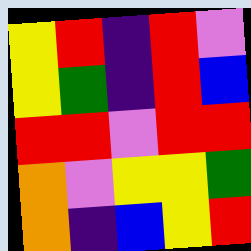[["yellow", "red", "indigo", "red", "violet"], ["yellow", "green", "indigo", "red", "blue"], ["red", "red", "violet", "red", "red"], ["orange", "violet", "yellow", "yellow", "green"], ["orange", "indigo", "blue", "yellow", "red"]]